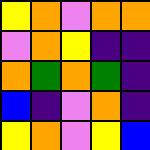[["yellow", "orange", "violet", "orange", "orange"], ["violet", "orange", "yellow", "indigo", "indigo"], ["orange", "green", "orange", "green", "indigo"], ["blue", "indigo", "violet", "orange", "indigo"], ["yellow", "orange", "violet", "yellow", "blue"]]